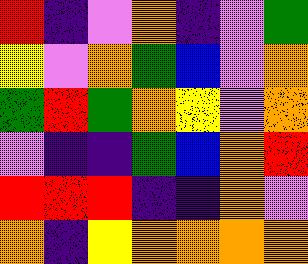[["red", "indigo", "violet", "orange", "indigo", "violet", "green"], ["yellow", "violet", "orange", "green", "blue", "violet", "orange"], ["green", "red", "green", "orange", "yellow", "violet", "orange"], ["violet", "indigo", "indigo", "green", "blue", "orange", "red"], ["red", "red", "red", "indigo", "indigo", "orange", "violet"], ["orange", "indigo", "yellow", "orange", "orange", "orange", "orange"]]